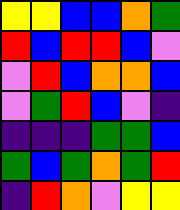[["yellow", "yellow", "blue", "blue", "orange", "green"], ["red", "blue", "red", "red", "blue", "violet"], ["violet", "red", "blue", "orange", "orange", "blue"], ["violet", "green", "red", "blue", "violet", "indigo"], ["indigo", "indigo", "indigo", "green", "green", "blue"], ["green", "blue", "green", "orange", "green", "red"], ["indigo", "red", "orange", "violet", "yellow", "yellow"]]